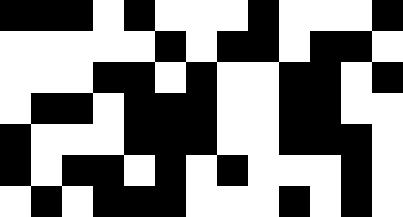[["black", "black", "black", "white", "black", "white", "white", "white", "black", "white", "white", "white", "black"], ["white", "white", "white", "white", "white", "black", "white", "black", "black", "white", "black", "black", "white"], ["white", "white", "white", "black", "black", "white", "black", "white", "white", "black", "black", "white", "black"], ["white", "black", "black", "white", "black", "black", "black", "white", "white", "black", "black", "white", "white"], ["black", "white", "white", "white", "black", "black", "black", "white", "white", "black", "black", "black", "white"], ["black", "white", "black", "black", "white", "black", "white", "black", "white", "white", "white", "black", "white"], ["white", "black", "white", "black", "black", "black", "white", "white", "white", "black", "white", "black", "white"]]